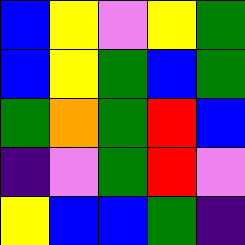[["blue", "yellow", "violet", "yellow", "green"], ["blue", "yellow", "green", "blue", "green"], ["green", "orange", "green", "red", "blue"], ["indigo", "violet", "green", "red", "violet"], ["yellow", "blue", "blue", "green", "indigo"]]